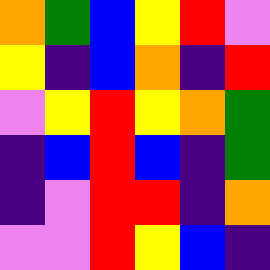[["orange", "green", "blue", "yellow", "red", "violet"], ["yellow", "indigo", "blue", "orange", "indigo", "red"], ["violet", "yellow", "red", "yellow", "orange", "green"], ["indigo", "blue", "red", "blue", "indigo", "green"], ["indigo", "violet", "red", "red", "indigo", "orange"], ["violet", "violet", "red", "yellow", "blue", "indigo"]]